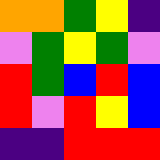[["orange", "orange", "green", "yellow", "indigo"], ["violet", "green", "yellow", "green", "violet"], ["red", "green", "blue", "red", "blue"], ["red", "violet", "red", "yellow", "blue"], ["indigo", "indigo", "red", "red", "red"]]